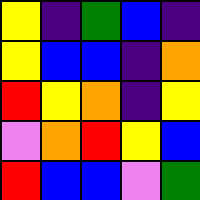[["yellow", "indigo", "green", "blue", "indigo"], ["yellow", "blue", "blue", "indigo", "orange"], ["red", "yellow", "orange", "indigo", "yellow"], ["violet", "orange", "red", "yellow", "blue"], ["red", "blue", "blue", "violet", "green"]]